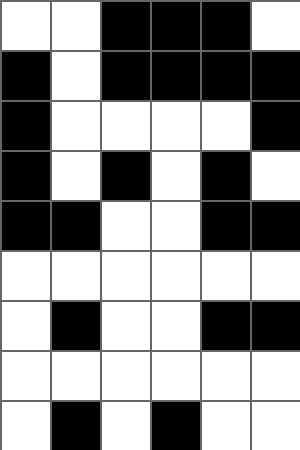[["white", "white", "black", "black", "black", "white"], ["black", "white", "black", "black", "black", "black"], ["black", "white", "white", "white", "white", "black"], ["black", "white", "black", "white", "black", "white"], ["black", "black", "white", "white", "black", "black"], ["white", "white", "white", "white", "white", "white"], ["white", "black", "white", "white", "black", "black"], ["white", "white", "white", "white", "white", "white"], ["white", "black", "white", "black", "white", "white"]]